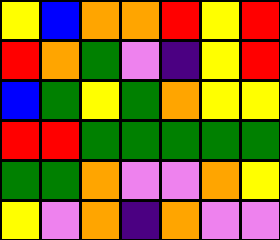[["yellow", "blue", "orange", "orange", "red", "yellow", "red"], ["red", "orange", "green", "violet", "indigo", "yellow", "red"], ["blue", "green", "yellow", "green", "orange", "yellow", "yellow"], ["red", "red", "green", "green", "green", "green", "green"], ["green", "green", "orange", "violet", "violet", "orange", "yellow"], ["yellow", "violet", "orange", "indigo", "orange", "violet", "violet"]]